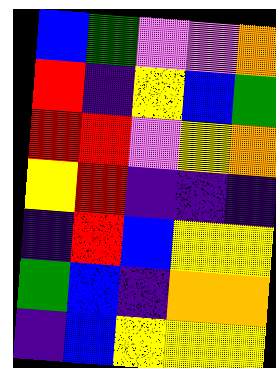[["blue", "green", "violet", "violet", "orange"], ["red", "indigo", "yellow", "blue", "green"], ["red", "red", "violet", "yellow", "orange"], ["yellow", "red", "indigo", "indigo", "indigo"], ["indigo", "red", "blue", "yellow", "yellow"], ["green", "blue", "indigo", "orange", "orange"], ["indigo", "blue", "yellow", "yellow", "yellow"]]